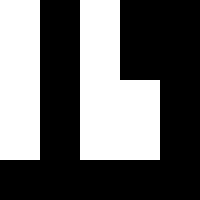[["white", "black", "white", "black", "black"], ["white", "black", "white", "black", "black"], ["white", "black", "white", "white", "black"], ["white", "black", "white", "white", "black"], ["black", "black", "black", "black", "black"]]